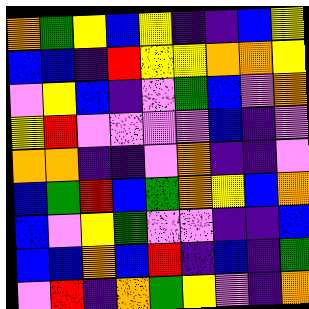[["orange", "green", "yellow", "blue", "yellow", "indigo", "indigo", "blue", "yellow"], ["blue", "blue", "indigo", "red", "yellow", "yellow", "orange", "orange", "yellow"], ["violet", "yellow", "blue", "indigo", "violet", "green", "blue", "violet", "orange"], ["yellow", "red", "violet", "violet", "violet", "violet", "blue", "indigo", "violet"], ["orange", "orange", "indigo", "indigo", "violet", "orange", "indigo", "indigo", "violet"], ["blue", "green", "red", "blue", "green", "orange", "yellow", "blue", "orange"], ["blue", "violet", "yellow", "green", "violet", "violet", "indigo", "indigo", "blue"], ["blue", "blue", "orange", "blue", "red", "indigo", "blue", "indigo", "green"], ["violet", "red", "indigo", "orange", "green", "yellow", "violet", "indigo", "orange"]]